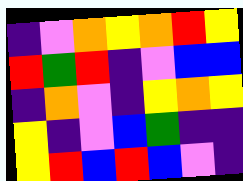[["indigo", "violet", "orange", "yellow", "orange", "red", "yellow"], ["red", "green", "red", "indigo", "violet", "blue", "blue"], ["indigo", "orange", "violet", "indigo", "yellow", "orange", "yellow"], ["yellow", "indigo", "violet", "blue", "green", "indigo", "indigo"], ["yellow", "red", "blue", "red", "blue", "violet", "indigo"]]